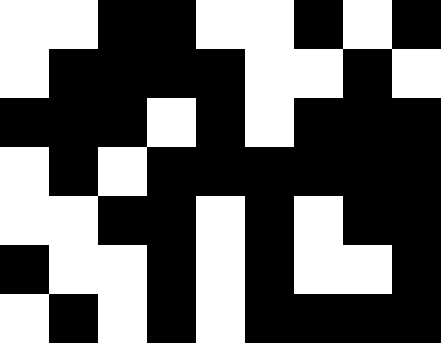[["white", "white", "black", "black", "white", "white", "black", "white", "black"], ["white", "black", "black", "black", "black", "white", "white", "black", "white"], ["black", "black", "black", "white", "black", "white", "black", "black", "black"], ["white", "black", "white", "black", "black", "black", "black", "black", "black"], ["white", "white", "black", "black", "white", "black", "white", "black", "black"], ["black", "white", "white", "black", "white", "black", "white", "white", "black"], ["white", "black", "white", "black", "white", "black", "black", "black", "black"]]